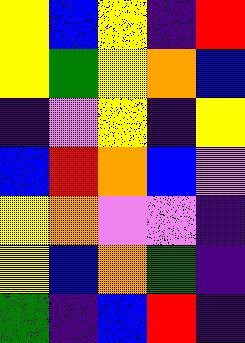[["yellow", "blue", "yellow", "indigo", "red"], ["yellow", "green", "yellow", "orange", "blue"], ["indigo", "violet", "yellow", "indigo", "yellow"], ["blue", "red", "orange", "blue", "violet"], ["yellow", "orange", "violet", "violet", "indigo"], ["yellow", "blue", "orange", "green", "indigo"], ["green", "indigo", "blue", "red", "indigo"]]